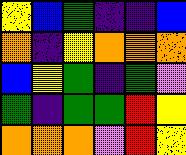[["yellow", "blue", "green", "indigo", "indigo", "blue"], ["orange", "indigo", "yellow", "orange", "orange", "orange"], ["blue", "yellow", "green", "indigo", "green", "violet"], ["green", "indigo", "green", "green", "red", "yellow"], ["orange", "orange", "orange", "violet", "red", "yellow"]]